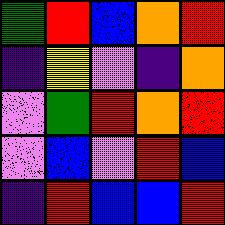[["green", "red", "blue", "orange", "red"], ["indigo", "yellow", "violet", "indigo", "orange"], ["violet", "green", "red", "orange", "red"], ["violet", "blue", "violet", "red", "blue"], ["indigo", "red", "blue", "blue", "red"]]